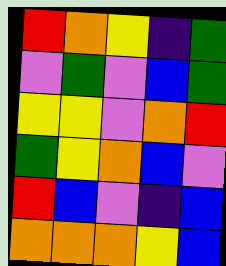[["red", "orange", "yellow", "indigo", "green"], ["violet", "green", "violet", "blue", "green"], ["yellow", "yellow", "violet", "orange", "red"], ["green", "yellow", "orange", "blue", "violet"], ["red", "blue", "violet", "indigo", "blue"], ["orange", "orange", "orange", "yellow", "blue"]]